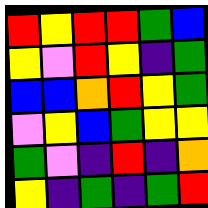[["red", "yellow", "red", "red", "green", "blue"], ["yellow", "violet", "red", "yellow", "indigo", "green"], ["blue", "blue", "orange", "red", "yellow", "green"], ["violet", "yellow", "blue", "green", "yellow", "yellow"], ["green", "violet", "indigo", "red", "indigo", "orange"], ["yellow", "indigo", "green", "indigo", "green", "red"]]